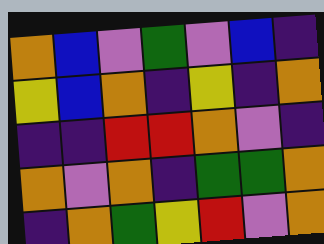[["orange", "blue", "violet", "green", "violet", "blue", "indigo"], ["yellow", "blue", "orange", "indigo", "yellow", "indigo", "orange"], ["indigo", "indigo", "red", "red", "orange", "violet", "indigo"], ["orange", "violet", "orange", "indigo", "green", "green", "orange"], ["indigo", "orange", "green", "yellow", "red", "violet", "orange"]]